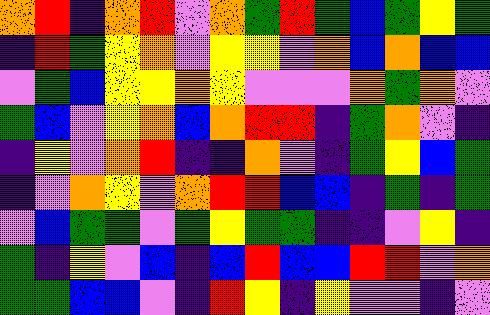[["orange", "red", "indigo", "orange", "red", "violet", "orange", "green", "red", "green", "blue", "green", "yellow", "green"], ["indigo", "red", "green", "yellow", "orange", "violet", "yellow", "yellow", "violet", "orange", "blue", "orange", "blue", "blue"], ["violet", "green", "blue", "yellow", "yellow", "orange", "yellow", "violet", "violet", "violet", "orange", "green", "orange", "violet"], ["green", "blue", "violet", "yellow", "orange", "blue", "orange", "red", "red", "indigo", "green", "orange", "violet", "indigo"], ["indigo", "yellow", "violet", "orange", "red", "indigo", "indigo", "orange", "violet", "indigo", "green", "yellow", "blue", "green"], ["indigo", "violet", "orange", "yellow", "violet", "orange", "red", "red", "blue", "blue", "indigo", "green", "indigo", "green"], ["violet", "blue", "green", "green", "violet", "green", "yellow", "green", "green", "indigo", "indigo", "violet", "yellow", "indigo"], ["green", "indigo", "yellow", "violet", "blue", "indigo", "blue", "red", "blue", "blue", "red", "red", "violet", "orange"], ["green", "green", "blue", "blue", "violet", "indigo", "red", "yellow", "indigo", "yellow", "violet", "violet", "indigo", "violet"]]